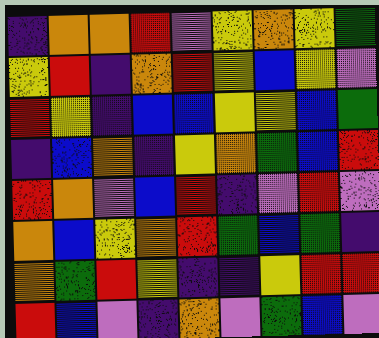[["indigo", "orange", "orange", "red", "violet", "yellow", "orange", "yellow", "green"], ["yellow", "red", "indigo", "orange", "red", "yellow", "blue", "yellow", "violet"], ["red", "yellow", "indigo", "blue", "blue", "yellow", "yellow", "blue", "green"], ["indigo", "blue", "orange", "indigo", "yellow", "orange", "green", "blue", "red"], ["red", "orange", "violet", "blue", "red", "indigo", "violet", "red", "violet"], ["orange", "blue", "yellow", "orange", "red", "green", "blue", "green", "indigo"], ["orange", "green", "red", "yellow", "indigo", "indigo", "yellow", "red", "red"], ["red", "blue", "violet", "indigo", "orange", "violet", "green", "blue", "violet"]]